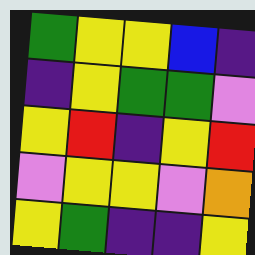[["green", "yellow", "yellow", "blue", "indigo"], ["indigo", "yellow", "green", "green", "violet"], ["yellow", "red", "indigo", "yellow", "red"], ["violet", "yellow", "yellow", "violet", "orange"], ["yellow", "green", "indigo", "indigo", "yellow"]]